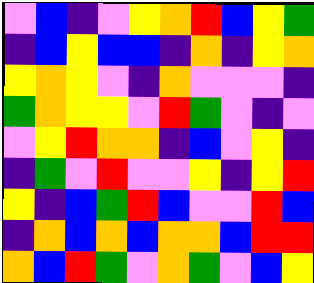[["violet", "blue", "indigo", "violet", "yellow", "orange", "red", "blue", "yellow", "green"], ["indigo", "blue", "yellow", "blue", "blue", "indigo", "orange", "indigo", "yellow", "orange"], ["yellow", "orange", "yellow", "violet", "indigo", "orange", "violet", "violet", "violet", "indigo"], ["green", "orange", "yellow", "yellow", "violet", "red", "green", "violet", "indigo", "violet"], ["violet", "yellow", "red", "orange", "orange", "indigo", "blue", "violet", "yellow", "indigo"], ["indigo", "green", "violet", "red", "violet", "violet", "yellow", "indigo", "yellow", "red"], ["yellow", "indigo", "blue", "green", "red", "blue", "violet", "violet", "red", "blue"], ["indigo", "orange", "blue", "orange", "blue", "orange", "orange", "blue", "red", "red"], ["orange", "blue", "red", "green", "violet", "orange", "green", "violet", "blue", "yellow"]]